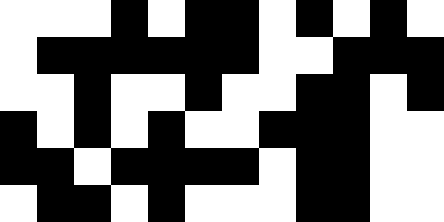[["white", "white", "white", "black", "white", "black", "black", "white", "black", "white", "black", "white"], ["white", "black", "black", "black", "black", "black", "black", "white", "white", "black", "black", "black"], ["white", "white", "black", "white", "white", "black", "white", "white", "black", "black", "white", "black"], ["black", "white", "black", "white", "black", "white", "white", "black", "black", "black", "white", "white"], ["black", "black", "white", "black", "black", "black", "black", "white", "black", "black", "white", "white"], ["white", "black", "black", "white", "black", "white", "white", "white", "black", "black", "white", "white"]]